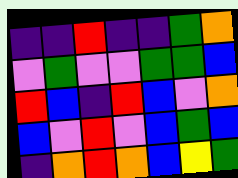[["indigo", "indigo", "red", "indigo", "indigo", "green", "orange"], ["violet", "green", "violet", "violet", "green", "green", "blue"], ["red", "blue", "indigo", "red", "blue", "violet", "orange"], ["blue", "violet", "red", "violet", "blue", "green", "blue"], ["indigo", "orange", "red", "orange", "blue", "yellow", "green"]]